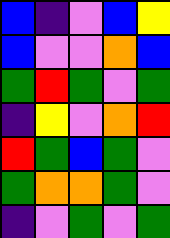[["blue", "indigo", "violet", "blue", "yellow"], ["blue", "violet", "violet", "orange", "blue"], ["green", "red", "green", "violet", "green"], ["indigo", "yellow", "violet", "orange", "red"], ["red", "green", "blue", "green", "violet"], ["green", "orange", "orange", "green", "violet"], ["indigo", "violet", "green", "violet", "green"]]